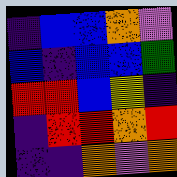[["indigo", "blue", "blue", "orange", "violet"], ["blue", "indigo", "blue", "blue", "green"], ["red", "red", "blue", "yellow", "indigo"], ["indigo", "red", "red", "orange", "red"], ["indigo", "indigo", "orange", "violet", "orange"]]